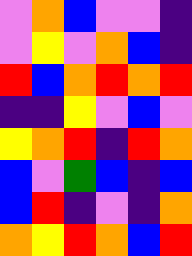[["violet", "orange", "blue", "violet", "violet", "indigo"], ["violet", "yellow", "violet", "orange", "blue", "indigo"], ["red", "blue", "orange", "red", "orange", "red"], ["indigo", "indigo", "yellow", "violet", "blue", "violet"], ["yellow", "orange", "red", "indigo", "red", "orange"], ["blue", "violet", "green", "blue", "indigo", "blue"], ["blue", "red", "indigo", "violet", "indigo", "orange"], ["orange", "yellow", "red", "orange", "blue", "red"]]